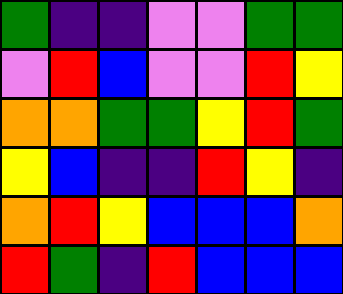[["green", "indigo", "indigo", "violet", "violet", "green", "green"], ["violet", "red", "blue", "violet", "violet", "red", "yellow"], ["orange", "orange", "green", "green", "yellow", "red", "green"], ["yellow", "blue", "indigo", "indigo", "red", "yellow", "indigo"], ["orange", "red", "yellow", "blue", "blue", "blue", "orange"], ["red", "green", "indigo", "red", "blue", "blue", "blue"]]